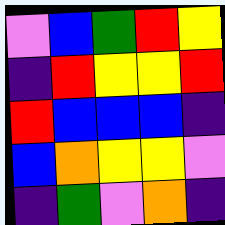[["violet", "blue", "green", "red", "yellow"], ["indigo", "red", "yellow", "yellow", "red"], ["red", "blue", "blue", "blue", "indigo"], ["blue", "orange", "yellow", "yellow", "violet"], ["indigo", "green", "violet", "orange", "indigo"]]